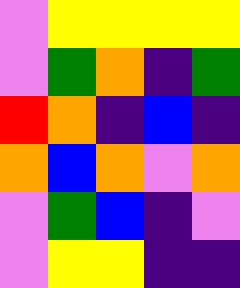[["violet", "yellow", "yellow", "yellow", "yellow"], ["violet", "green", "orange", "indigo", "green"], ["red", "orange", "indigo", "blue", "indigo"], ["orange", "blue", "orange", "violet", "orange"], ["violet", "green", "blue", "indigo", "violet"], ["violet", "yellow", "yellow", "indigo", "indigo"]]